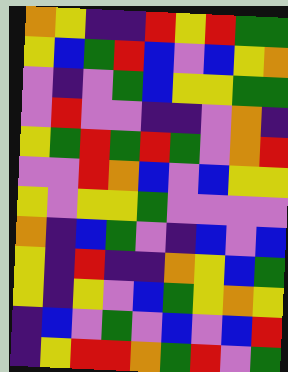[["orange", "yellow", "indigo", "indigo", "red", "yellow", "red", "green", "green"], ["yellow", "blue", "green", "red", "blue", "violet", "blue", "yellow", "orange"], ["violet", "indigo", "violet", "green", "blue", "yellow", "yellow", "green", "green"], ["violet", "red", "violet", "violet", "indigo", "indigo", "violet", "orange", "indigo"], ["yellow", "green", "red", "green", "red", "green", "violet", "orange", "red"], ["violet", "violet", "red", "orange", "blue", "violet", "blue", "yellow", "yellow"], ["yellow", "violet", "yellow", "yellow", "green", "violet", "violet", "violet", "violet"], ["orange", "indigo", "blue", "green", "violet", "indigo", "blue", "violet", "blue"], ["yellow", "indigo", "red", "indigo", "indigo", "orange", "yellow", "blue", "green"], ["yellow", "indigo", "yellow", "violet", "blue", "green", "yellow", "orange", "yellow"], ["indigo", "blue", "violet", "green", "violet", "blue", "violet", "blue", "red"], ["indigo", "yellow", "red", "red", "orange", "green", "red", "violet", "green"]]